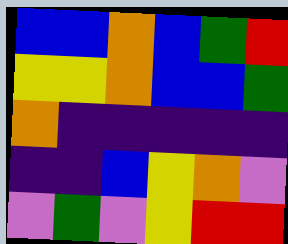[["blue", "blue", "orange", "blue", "green", "red"], ["yellow", "yellow", "orange", "blue", "blue", "green"], ["orange", "indigo", "indigo", "indigo", "indigo", "indigo"], ["indigo", "indigo", "blue", "yellow", "orange", "violet"], ["violet", "green", "violet", "yellow", "red", "red"]]